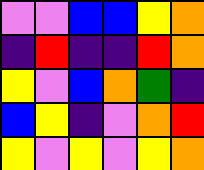[["violet", "violet", "blue", "blue", "yellow", "orange"], ["indigo", "red", "indigo", "indigo", "red", "orange"], ["yellow", "violet", "blue", "orange", "green", "indigo"], ["blue", "yellow", "indigo", "violet", "orange", "red"], ["yellow", "violet", "yellow", "violet", "yellow", "orange"]]